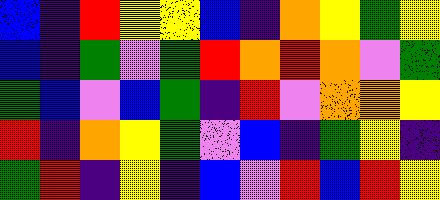[["blue", "indigo", "red", "yellow", "yellow", "blue", "indigo", "orange", "yellow", "green", "yellow"], ["blue", "indigo", "green", "violet", "green", "red", "orange", "red", "orange", "violet", "green"], ["green", "blue", "violet", "blue", "green", "indigo", "red", "violet", "orange", "orange", "yellow"], ["red", "indigo", "orange", "yellow", "green", "violet", "blue", "indigo", "green", "yellow", "indigo"], ["green", "red", "indigo", "yellow", "indigo", "blue", "violet", "red", "blue", "red", "yellow"]]